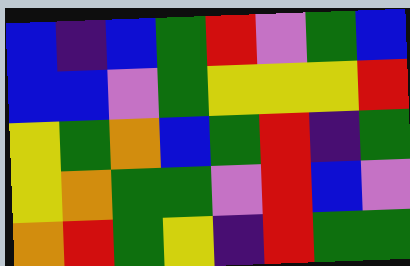[["blue", "indigo", "blue", "green", "red", "violet", "green", "blue"], ["blue", "blue", "violet", "green", "yellow", "yellow", "yellow", "red"], ["yellow", "green", "orange", "blue", "green", "red", "indigo", "green"], ["yellow", "orange", "green", "green", "violet", "red", "blue", "violet"], ["orange", "red", "green", "yellow", "indigo", "red", "green", "green"]]